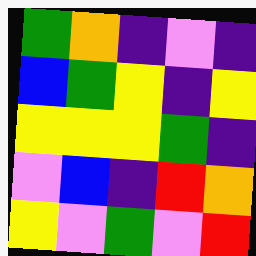[["green", "orange", "indigo", "violet", "indigo"], ["blue", "green", "yellow", "indigo", "yellow"], ["yellow", "yellow", "yellow", "green", "indigo"], ["violet", "blue", "indigo", "red", "orange"], ["yellow", "violet", "green", "violet", "red"]]